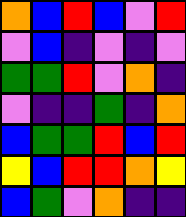[["orange", "blue", "red", "blue", "violet", "red"], ["violet", "blue", "indigo", "violet", "indigo", "violet"], ["green", "green", "red", "violet", "orange", "indigo"], ["violet", "indigo", "indigo", "green", "indigo", "orange"], ["blue", "green", "green", "red", "blue", "red"], ["yellow", "blue", "red", "red", "orange", "yellow"], ["blue", "green", "violet", "orange", "indigo", "indigo"]]